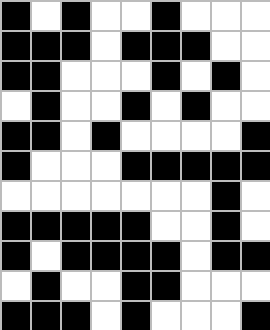[["black", "white", "black", "white", "white", "black", "white", "white", "white"], ["black", "black", "black", "white", "black", "black", "black", "white", "white"], ["black", "black", "white", "white", "white", "black", "white", "black", "white"], ["white", "black", "white", "white", "black", "white", "black", "white", "white"], ["black", "black", "white", "black", "white", "white", "white", "white", "black"], ["black", "white", "white", "white", "black", "black", "black", "black", "black"], ["white", "white", "white", "white", "white", "white", "white", "black", "white"], ["black", "black", "black", "black", "black", "white", "white", "black", "white"], ["black", "white", "black", "black", "black", "black", "white", "black", "black"], ["white", "black", "white", "white", "black", "black", "white", "white", "white"], ["black", "black", "black", "white", "black", "white", "white", "white", "black"]]